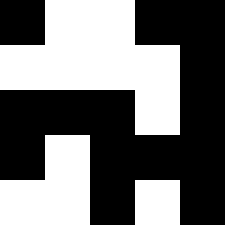[["black", "white", "white", "black", "black"], ["white", "white", "white", "white", "black"], ["black", "black", "black", "white", "black"], ["black", "white", "black", "black", "black"], ["white", "white", "black", "white", "black"]]